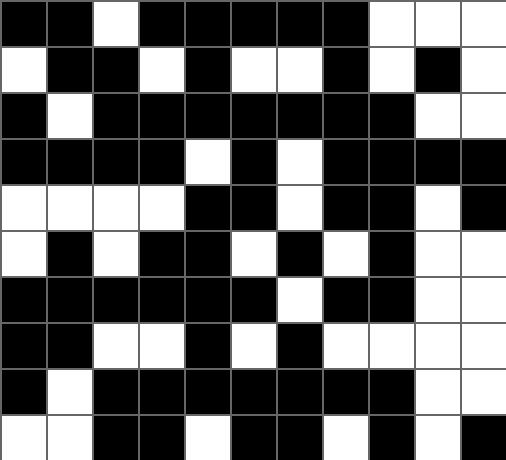[["black", "black", "white", "black", "black", "black", "black", "black", "white", "white", "white"], ["white", "black", "black", "white", "black", "white", "white", "black", "white", "black", "white"], ["black", "white", "black", "black", "black", "black", "black", "black", "black", "white", "white"], ["black", "black", "black", "black", "white", "black", "white", "black", "black", "black", "black"], ["white", "white", "white", "white", "black", "black", "white", "black", "black", "white", "black"], ["white", "black", "white", "black", "black", "white", "black", "white", "black", "white", "white"], ["black", "black", "black", "black", "black", "black", "white", "black", "black", "white", "white"], ["black", "black", "white", "white", "black", "white", "black", "white", "white", "white", "white"], ["black", "white", "black", "black", "black", "black", "black", "black", "black", "white", "white"], ["white", "white", "black", "black", "white", "black", "black", "white", "black", "white", "black"]]